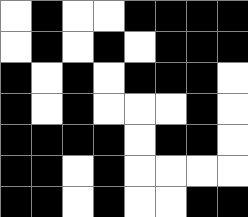[["white", "black", "white", "white", "black", "black", "black", "black"], ["white", "black", "white", "black", "white", "black", "black", "black"], ["black", "white", "black", "white", "black", "black", "black", "white"], ["black", "white", "black", "white", "white", "white", "black", "white"], ["black", "black", "black", "black", "white", "black", "black", "white"], ["black", "black", "white", "black", "white", "white", "white", "white"], ["black", "black", "white", "black", "white", "white", "black", "black"]]